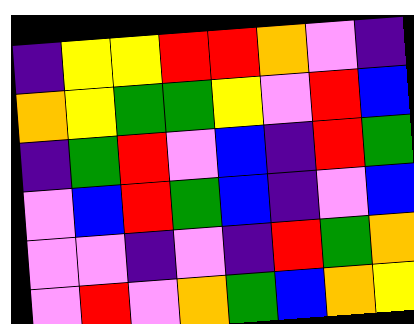[["indigo", "yellow", "yellow", "red", "red", "orange", "violet", "indigo"], ["orange", "yellow", "green", "green", "yellow", "violet", "red", "blue"], ["indigo", "green", "red", "violet", "blue", "indigo", "red", "green"], ["violet", "blue", "red", "green", "blue", "indigo", "violet", "blue"], ["violet", "violet", "indigo", "violet", "indigo", "red", "green", "orange"], ["violet", "red", "violet", "orange", "green", "blue", "orange", "yellow"]]